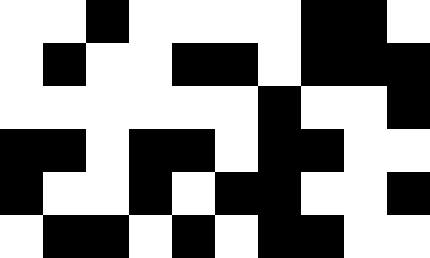[["white", "white", "black", "white", "white", "white", "white", "black", "black", "white"], ["white", "black", "white", "white", "black", "black", "white", "black", "black", "black"], ["white", "white", "white", "white", "white", "white", "black", "white", "white", "black"], ["black", "black", "white", "black", "black", "white", "black", "black", "white", "white"], ["black", "white", "white", "black", "white", "black", "black", "white", "white", "black"], ["white", "black", "black", "white", "black", "white", "black", "black", "white", "white"]]